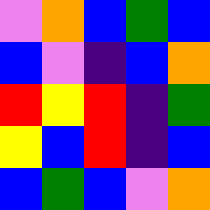[["violet", "orange", "blue", "green", "blue"], ["blue", "violet", "indigo", "blue", "orange"], ["red", "yellow", "red", "indigo", "green"], ["yellow", "blue", "red", "indigo", "blue"], ["blue", "green", "blue", "violet", "orange"]]